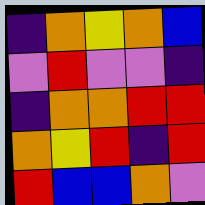[["indigo", "orange", "yellow", "orange", "blue"], ["violet", "red", "violet", "violet", "indigo"], ["indigo", "orange", "orange", "red", "red"], ["orange", "yellow", "red", "indigo", "red"], ["red", "blue", "blue", "orange", "violet"]]